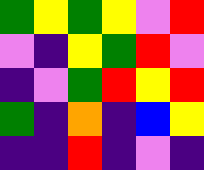[["green", "yellow", "green", "yellow", "violet", "red"], ["violet", "indigo", "yellow", "green", "red", "violet"], ["indigo", "violet", "green", "red", "yellow", "red"], ["green", "indigo", "orange", "indigo", "blue", "yellow"], ["indigo", "indigo", "red", "indigo", "violet", "indigo"]]